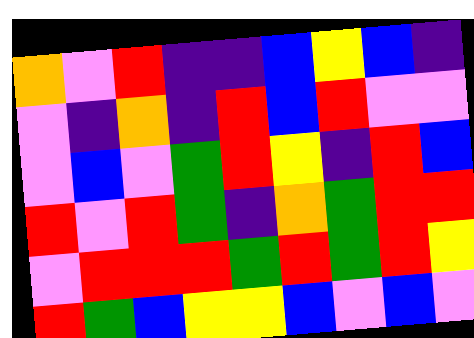[["orange", "violet", "red", "indigo", "indigo", "blue", "yellow", "blue", "indigo"], ["violet", "indigo", "orange", "indigo", "red", "blue", "red", "violet", "violet"], ["violet", "blue", "violet", "green", "red", "yellow", "indigo", "red", "blue"], ["red", "violet", "red", "green", "indigo", "orange", "green", "red", "red"], ["violet", "red", "red", "red", "green", "red", "green", "red", "yellow"], ["red", "green", "blue", "yellow", "yellow", "blue", "violet", "blue", "violet"]]